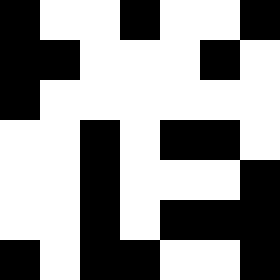[["black", "white", "white", "black", "white", "white", "black"], ["black", "black", "white", "white", "white", "black", "white"], ["black", "white", "white", "white", "white", "white", "white"], ["white", "white", "black", "white", "black", "black", "white"], ["white", "white", "black", "white", "white", "white", "black"], ["white", "white", "black", "white", "black", "black", "black"], ["black", "white", "black", "black", "white", "white", "black"]]